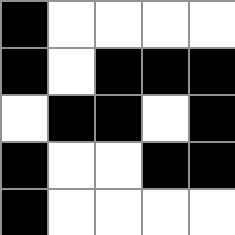[["black", "white", "white", "white", "white"], ["black", "white", "black", "black", "black"], ["white", "black", "black", "white", "black"], ["black", "white", "white", "black", "black"], ["black", "white", "white", "white", "white"]]